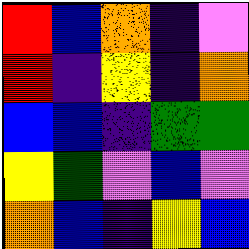[["red", "blue", "orange", "indigo", "violet"], ["red", "indigo", "yellow", "indigo", "orange"], ["blue", "blue", "indigo", "green", "green"], ["yellow", "green", "violet", "blue", "violet"], ["orange", "blue", "indigo", "yellow", "blue"]]